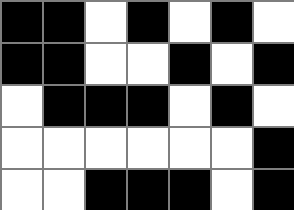[["black", "black", "white", "black", "white", "black", "white"], ["black", "black", "white", "white", "black", "white", "black"], ["white", "black", "black", "black", "white", "black", "white"], ["white", "white", "white", "white", "white", "white", "black"], ["white", "white", "black", "black", "black", "white", "black"]]